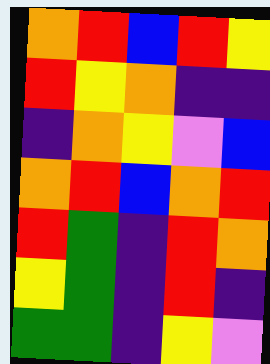[["orange", "red", "blue", "red", "yellow"], ["red", "yellow", "orange", "indigo", "indigo"], ["indigo", "orange", "yellow", "violet", "blue"], ["orange", "red", "blue", "orange", "red"], ["red", "green", "indigo", "red", "orange"], ["yellow", "green", "indigo", "red", "indigo"], ["green", "green", "indigo", "yellow", "violet"]]